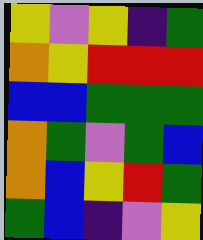[["yellow", "violet", "yellow", "indigo", "green"], ["orange", "yellow", "red", "red", "red"], ["blue", "blue", "green", "green", "green"], ["orange", "green", "violet", "green", "blue"], ["orange", "blue", "yellow", "red", "green"], ["green", "blue", "indigo", "violet", "yellow"]]